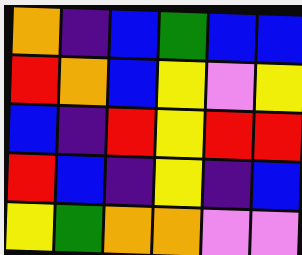[["orange", "indigo", "blue", "green", "blue", "blue"], ["red", "orange", "blue", "yellow", "violet", "yellow"], ["blue", "indigo", "red", "yellow", "red", "red"], ["red", "blue", "indigo", "yellow", "indigo", "blue"], ["yellow", "green", "orange", "orange", "violet", "violet"]]